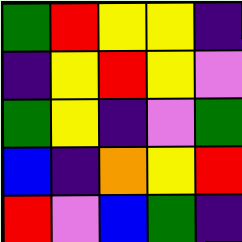[["green", "red", "yellow", "yellow", "indigo"], ["indigo", "yellow", "red", "yellow", "violet"], ["green", "yellow", "indigo", "violet", "green"], ["blue", "indigo", "orange", "yellow", "red"], ["red", "violet", "blue", "green", "indigo"]]